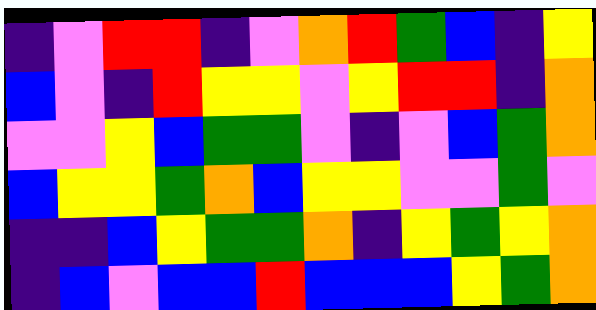[["indigo", "violet", "red", "red", "indigo", "violet", "orange", "red", "green", "blue", "indigo", "yellow"], ["blue", "violet", "indigo", "red", "yellow", "yellow", "violet", "yellow", "red", "red", "indigo", "orange"], ["violet", "violet", "yellow", "blue", "green", "green", "violet", "indigo", "violet", "blue", "green", "orange"], ["blue", "yellow", "yellow", "green", "orange", "blue", "yellow", "yellow", "violet", "violet", "green", "violet"], ["indigo", "indigo", "blue", "yellow", "green", "green", "orange", "indigo", "yellow", "green", "yellow", "orange"], ["indigo", "blue", "violet", "blue", "blue", "red", "blue", "blue", "blue", "yellow", "green", "orange"]]